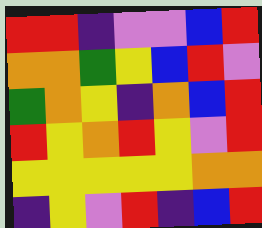[["red", "red", "indigo", "violet", "violet", "blue", "red"], ["orange", "orange", "green", "yellow", "blue", "red", "violet"], ["green", "orange", "yellow", "indigo", "orange", "blue", "red"], ["red", "yellow", "orange", "red", "yellow", "violet", "red"], ["yellow", "yellow", "yellow", "yellow", "yellow", "orange", "orange"], ["indigo", "yellow", "violet", "red", "indigo", "blue", "red"]]